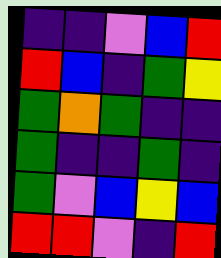[["indigo", "indigo", "violet", "blue", "red"], ["red", "blue", "indigo", "green", "yellow"], ["green", "orange", "green", "indigo", "indigo"], ["green", "indigo", "indigo", "green", "indigo"], ["green", "violet", "blue", "yellow", "blue"], ["red", "red", "violet", "indigo", "red"]]